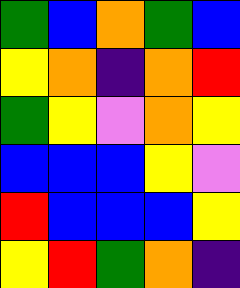[["green", "blue", "orange", "green", "blue"], ["yellow", "orange", "indigo", "orange", "red"], ["green", "yellow", "violet", "orange", "yellow"], ["blue", "blue", "blue", "yellow", "violet"], ["red", "blue", "blue", "blue", "yellow"], ["yellow", "red", "green", "orange", "indigo"]]